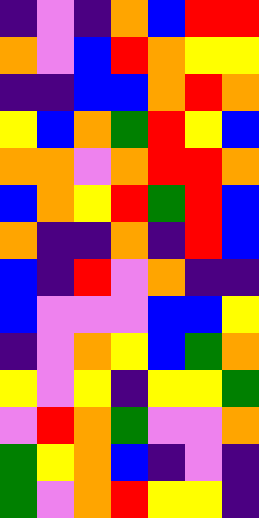[["indigo", "violet", "indigo", "orange", "blue", "red", "red"], ["orange", "violet", "blue", "red", "orange", "yellow", "yellow"], ["indigo", "indigo", "blue", "blue", "orange", "red", "orange"], ["yellow", "blue", "orange", "green", "red", "yellow", "blue"], ["orange", "orange", "violet", "orange", "red", "red", "orange"], ["blue", "orange", "yellow", "red", "green", "red", "blue"], ["orange", "indigo", "indigo", "orange", "indigo", "red", "blue"], ["blue", "indigo", "red", "violet", "orange", "indigo", "indigo"], ["blue", "violet", "violet", "violet", "blue", "blue", "yellow"], ["indigo", "violet", "orange", "yellow", "blue", "green", "orange"], ["yellow", "violet", "yellow", "indigo", "yellow", "yellow", "green"], ["violet", "red", "orange", "green", "violet", "violet", "orange"], ["green", "yellow", "orange", "blue", "indigo", "violet", "indigo"], ["green", "violet", "orange", "red", "yellow", "yellow", "indigo"]]